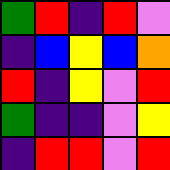[["green", "red", "indigo", "red", "violet"], ["indigo", "blue", "yellow", "blue", "orange"], ["red", "indigo", "yellow", "violet", "red"], ["green", "indigo", "indigo", "violet", "yellow"], ["indigo", "red", "red", "violet", "red"]]